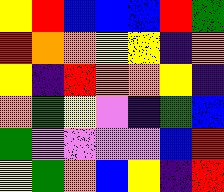[["yellow", "red", "blue", "blue", "blue", "red", "green"], ["red", "orange", "orange", "yellow", "yellow", "indigo", "orange"], ["yellow", "indigo", "red", "orange", "orange", "yellow", "indigo"], ["orange", "green", "yellow", "violet", "indigo", "green", "blue"], ["green", "violet", "violet", "violet", "violet", "blue", "red"], ["yellow", "green", "orange", "blue", "yellow", "indigo", "red"]]